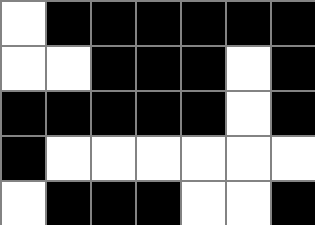[["white", "black", "black", "black", "black", "black", "black"], ["white", "white", "black", "black", "black", "white", "black"], ["black", "black", "black", "black", "black", "white", "black"], ["black", "white", "white", "white", "white", "white", "white"], ["white", "black", "black", "black", "white", "white", "black"]]